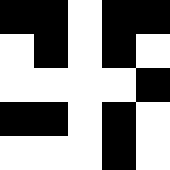[["black", "black", "white", "black", "black"], ["white", "black", "white", "black", "white"], ["white", "white", "white", "white", "black"], ["black", "black", "white", "black", "white"], ["white", "white", "white", "black", "white"]]